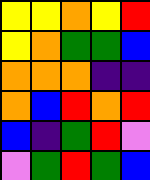[["yellow", "yellow", "orange", "yellow", "red"], ["yellow", "orange", "green", "green", "blue"], ["orange", "orange", "orange", "indigo", "indigo"], ["orange", "blue", "red", "orange", "red"], ["blue", "indigo", "green", "red", "violet"], ["violet", "green", "red", "green", "blue"]]